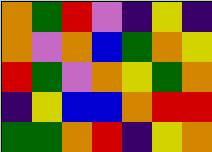[["orange", "green", "red", "violet", "indigo", "yellow", "indigo"], ["orange", "violet", "orange", "blue", "green", "orange", "yellow"], ["red", "green", "violet", "orange", "yellow", "green", "orange"], ["indigo", "yellow", "blue", "blue", "orange", "red", "red"], ["green", "green", "orange", "red", "indigo", "yellow", "orange"]]